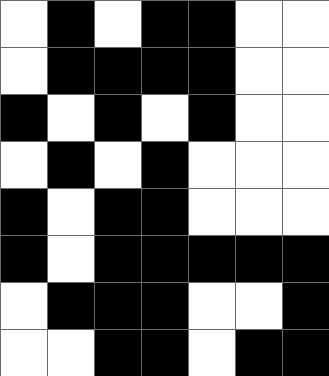[["white", "black", "white", "black", "black", "white", "white"], ["white", "black", "black", "black", "black", "white", "white"], ["black", "white", "black", "white", "black", "white", "white"], ["white", "black", "white", "black", "white", "white", "white"], ["black", "white", "black", "black", "white", "white", "white"], ["black", "white", "black", "black", "black", "black", "black"], ["white", "black", "black", "black", "white", "white", "black"], ["white", "white", "black", "black", "white", "black", "black"]]